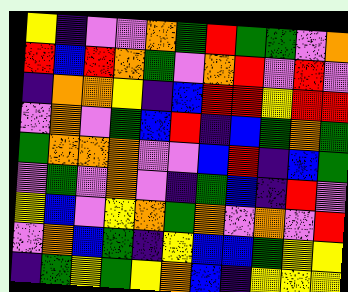[["yellow", "indigo", "violet", "violet", "orange", "green", "red", "green", "green", "violet", "orange"], ["red", "blue", "red", "orange", "green", "violet", "orange", "red", "violet", "red", "violet"], ["indigo", "orange", "orange", "yellow", "indigo", "blue", "red", "red", "yellow", "red", "red"], ["violet", "orange", "violet", "green", "blue", "red", "indigo", "blue", "green", "orange", "green"], ["green", "orange", "orange", "orange", "violet", "violet", "blue", "red", "indigo", "blue", "green"], ["violet", "green", "violet", "orange", "violet", "indigo", "green", "blue", "indigo", "red", "violet"], ["yellow", "blue", "violet", "yellow", "orange", "green", "orange", "violet", "orange", "violet", "red"], ["violet", "orange", "blue", "green", "indigo", "yellow", "blue", "blue", "green", "yellow", "yellow"], ["indigo", "green", "yellow", "green", "yellow", "orange", "blue", "indigo", "yellow", "yellow", "yellow"]]